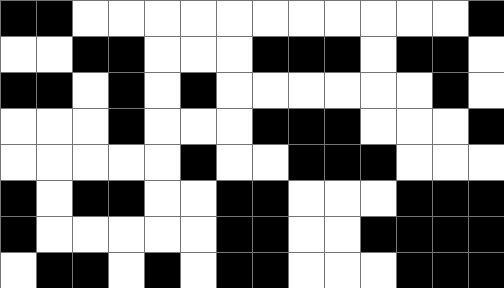[["black", "black", "white", "white", "white", "white", "white", "white", "white", "white", "white", "white", "white", "black"], ["white", "white", "black", "black", "white", "white", "white", "black", "black", "black", "white", "black", "black", "white"], ["black", "black", "white", "black", "white", "black", "white", "white", "white", "white", "white", "white", "black", "white"], ["white", "white", "white", "black", "white", "white", "white", "black", "black", "black", "white", "white", "white", "black"], ["white", "white", "white", "white", "white", "black", "white", "white", "black", "black", "black", "white", "white", "white"], ["black", "white", "black", "black", "white", "white", "black", "black", "white", "white", "white", "black", "black", "black"], ["black", "white", "white", "white", "white", "white", "black", "black", "white", "white", "black", "black", "black", "black"], ["white", "black", "black", "white", "black", "white", "black", "black", "white", "white", "white", "black", "black", "black"]]